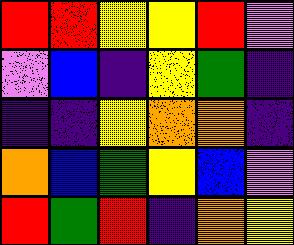[["red", "red", "yellow", "yellow", "red", "violet"], ["violet", "blue", "indigo", "yellow", "green", "indigo"], ["indigo", "indigo", "yellow", "orange", "orange", "indigo"], ["orange", "blue", "green", "yellow", "blue", "violet"], ["red", "green", "red", "indigo", "orange", "yellow"]]